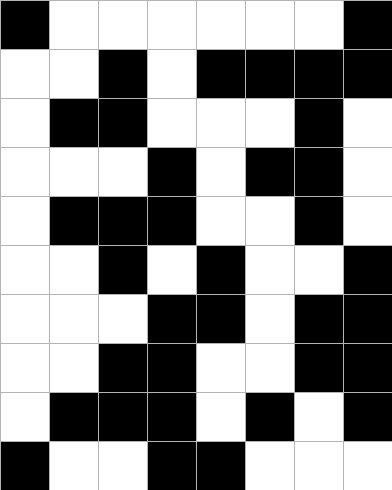[["black", "white", "white", "white", "white", "white", "white", "black"], ["white", "white", "black", "white", "black", "black", "black", "black"], ["white", "black", "black", "white", "white", "white", "black", "white"], ["white", "white", "white", "black", "white", "black", "black", "white"], ["white", "black", "black", "black", "white", "white", "black", "white"], ["white", "white", "black", "white", "black", "white", "white", "black"], ["white", "white", "white", "black", "black", "white", "black", "black"], ["white", "white", "black", "black", "white", "white", "black", "black"], ["white", "black", "black", "black", "white", "black", "white", "black"], ["black", "white", "white", "black", "black", "white", "white", "white"]]